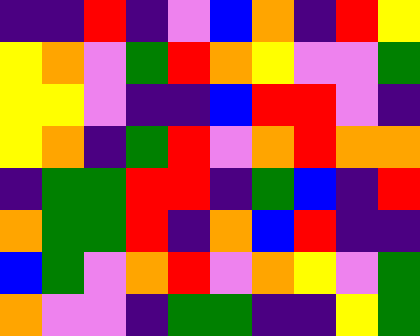[["indigo", "indigo", "red", "indigo", "violet", "blue", "orange", "indigo", "red", "yellow"], ["yellow", "orange", "violet", "green", "red", "orange", "yellow", "violet", "violet", "green"], ["yellow", "yellow", "violet", "indigo", "indigo", "blue", "red", "red", "violet", "indigo"], ["yellow", "orange", "indigo", "green", "red", "violet", "orange", "red", "orange", "orange"], ["indigo", "green", "green", "red", "red", "indigo", "green", "blue", "indigo", "red"], ["orange", "green", "green", "red", "indigo", "orange", "blue", "red", "indigo", "indigo"], ["blue", "green", "violet", "orange", "red", "violet", "orange", "yellow", "violet", "green"], ["orange", "violet", "violet", "indigo", "green", "green", "indigo", "indigo", "yellow", "green"]]